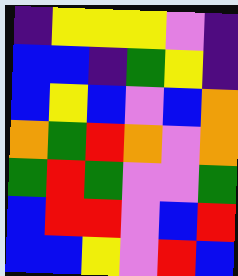[["indigo", "yellow", "yellow", "yellow", "violet", "indigo"], ["blue", "blue", "indigo", "green", "yellow", "indigo"], ["blue", "yellow", "blue", "violet", "blue", "orange"], ["orange", "green", "red", "orange", "violet", "orange"], ["green", "red", "green", "violet", "violet", "green"], ["blue", "red", "red", "violet", "blue", "red"], ["blue", "blue", "yellow", "violet", "red", "blue"]]